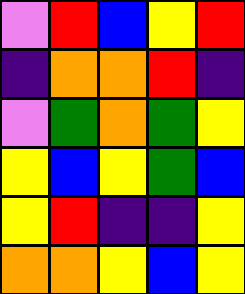[["violet", "red", "blue", "yellow", "red"], ["indigo", "orange", "orange", "red", "indigo"], ["violet", "green", "orange", "green", "yellow"], ["yellow", "blue", "yellow", "green", "blue"], ["yellow", "red", "indigo", "indigo", "yellow"], ["orange", "orange", "yellow", "blue", "yellow"]]